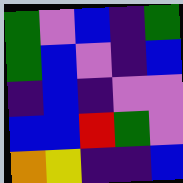[["green", "violet", "blue", "indigo", "green"], ["green", "blue", "violet", "indigo", "blue"], ["indigo", "blue", "indigo", "violet", "violet"], ["blue", "blue", "red", "green", "violet"], ["orange", "yellow", "indigo", "indigo", "blue"]]